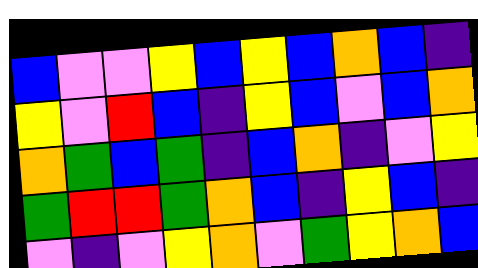[["blue", "violet", "violet", "yellow", "blue", "yellow", "blue", "orange", "blue", "indigo"], ["yellow", "violet", "red", "blue", "indigo", "yellow", "blue", "violet", "blue", "orange"], ["orange", "green", "blue", "green", "indigo", "blue", "orange", "indigo", "violet", "yellow"], ["green", "red", "red", "green", "orange", "blue", "indigo", "yellow", "blue", "indigo"], ["violet", "indigo", "violet", "yellow", "orange", "violet", "green", "yellow", "orange", "blue"]]